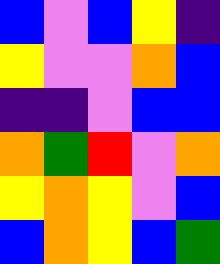[["blue", "violet", "blue", "yellow", "indigo"], ["yellow", "violet", "violet", "orange", "blue"], ["indigo", "indigo", "violet", "blue", "blue"], ["orange", "green", "red", "violet", "orange"], ["yellow", "orange", "yellow", "violet", "blue"], ["blue", "orange", "yellow", "blue", "green"]]